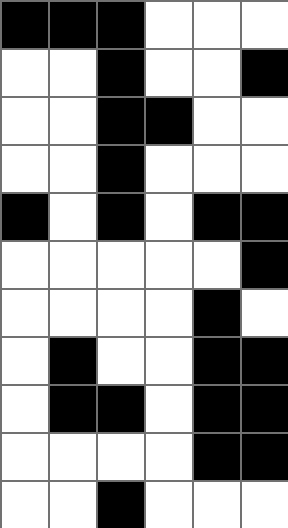[["black", "black", "black", "white", "white", "white"], ["white", "white", "black", "white", "white", "black"], ["white", "white", "black", "black", "white", "white"], ["white", "white", "black", "white", "white", "white"], ["black", "white", "black", "white", "black", "black"], ["white", "white", "white", "white", "white", "black"], ["white", "white", "white", "white", "black", "white"], ["white", "black", "white", "white", "black", "black"], ["white", "black", "black", "white", "black", "black"], ["white", "white", "white", "white", "black", "black"], ["white", "white", "black", "white", "white", "white"]]